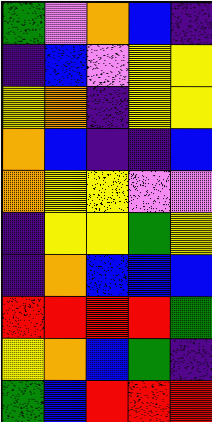[["green", "violet", "orange", "blue", "indigo"], ["indigo", "blue", "violet", "yellow", "yellow"], ["yellow", "orange", "indigo", "yellow", "yellow"], ["orange", "blue", "indigo", "indigo", "blue"], ["orange", "yellow", "yellow", "violet", "violet"], ["indigo", "yellow", "yellow", "green", "yellow"], ["indigo", "orange", "blue", "blue", "blue"], ["red", "red", "red", "red", "green"], ["yellow", "orange", "blue", "green", "indigo"], ["green", "blue", "red", "red", "red"]]